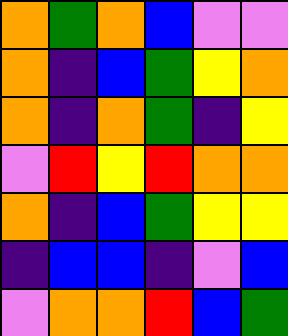[["orange", "green", "orange", "blue", "violet", "violet"], ["orange", "indigo", "blue", "green", "yellow", "orange"], ["orange", "indigo", "orange", "green", "indigo", "yellow"], ["violet", "red", "yellow", "red", "orange", "orange"], ["orange", "indigo", "blue", "green", "yellow", "yellow"], ["indigo", "blue", "blue", "indigo", "violet", "blue"], ["violet", "orange", "orange", "red", "blue", "green"]]